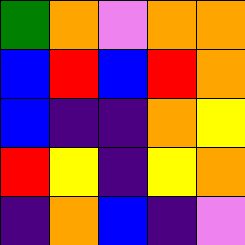[["green", "orange", "violet", "orange", "orange"], ["blue", "red", "blue", "red", "orange"], ["blue", "indigo", "indigo", "orange", "yellow"], ["red", "yellow", "indigo", "yellow", "orange"], ["indigo", "orange", "blue", "indigo", "violet"]]